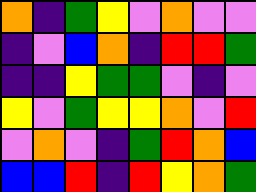[["orange", "indigo", "green", "yellow", "violet", "orange", "violet", "violet"], ["indigo", "violet", "blue", "orange", "indigo", "red", "red", "green"], ["indigo", "indigo", "yellow", "green", "green", "violet", "indigo", "violet"], ["yellow", "violet", "green", "yellow", "yellow", "orange", "violet", "red"], ["violet", "orange", "violet", "indigo", "green", "red", "orange", "blue"], ["blue", "blue", "red", "indigo", "red", "yellow", "orange", "green"]]